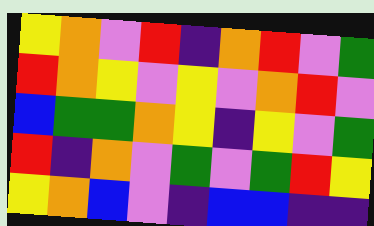[["yellow", "orange", "violet", "red", "indigo", "orange", "red", "violet", "green"], ["red", "orange", "yellow", "violet", "yellow", "violet", "orange", "red", "violet"], ["blue", "green", "green", "orange", "yellow", "indigo", "yellow", "violet", "green"], ["red", "indigo", "orange", "violet", "green", "violet", "green", "red", "yellow"], ["yellow", "orange", "blue", "violet", "indigo", "blue", "blue", "indigo", "indigo"]]